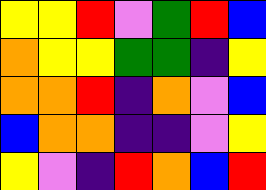[["yellow", "yellow", "red", "violet", "green", "red", "blue"], ["orange", "yellow", "yellow", "green", "green", "indigo", "yellow"], ["orange", "orange", "red", "indigo", "orange", "violet", "blue"], ["blue", "orange", "orange", "indigo", "indigo", "violet", "yellow"], ["yellow", "violet", "indigo", "red", "orange", "blue", "red"]]